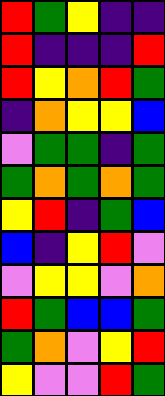[["red", "green", "yellow", "indigo", "indigo"], ["red", "indigo", "indigo", "indigo", "red"], ["red", "yellow", "orange", "red", "green"], ["indigo", "orange", "yellow", "yellow", "blue"], ["violet", "green", "green", "indigo", "green"], ["green", "orange", "green", "orange", "green"], ["yellow", "red", "indigo", "green", "blue"], ["blue", "indigo", "yellow", "red", "violet"], ["violet", "yellow", "yellow", "violet", "orange"], ["red", "green", "blue", "blue", "green"], ["green", "orange", "violet", "yellow", "red"], ["yellow", "violet", "violet", "red", "green"]]